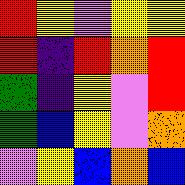[["red", "yellow", "violet", "yellow", "yellow"], ["red", "indigo", "red", "orange", "red"], ["green", "indigo", "yellow", "violet", "red"], ["green", "blue", "yellow", "violet", "orange"], ["violet", "yellow", "blue", "orange", "blue"]]